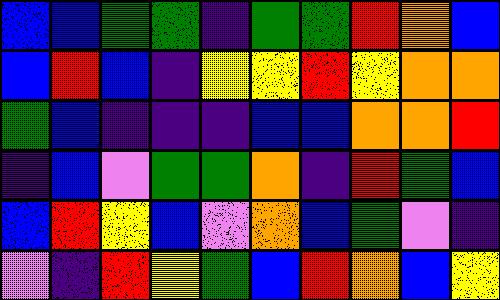[["blue", "blue", "green", "green", "indigo", "green", "green", "red", "orange", "blue"], ["blue", "red", "blue", "indigo", "yellow", "yellow", "red", "yellow", "orange", "orange"], ["green", "blue", "indigo", "indigo", "indigo", "blue", "blue", "orange", "orange", "red"], ["indigo", "blue", "violet", "green", "green", "orange", "indigo", "red", "green", "blue"], ["blue", "red", "yellow", "blue", "violet", "orange", "blue", "green", "violet", "indigo"], ["violet", "indigo", "red", "yellow", "green", "blue", "red", "orange", "blue", "yellow"]]